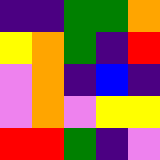[["indigo", "indigo", "green", "green", "orange"], ["yellow", "orange", "green", "indigo", "red"], ["violet", "orange", "indigo", "blue", "indigo"], ["violet", "orange", "violet", "yellow", "yellow"], ["red", "red", "green", "indigo", "violet"]]